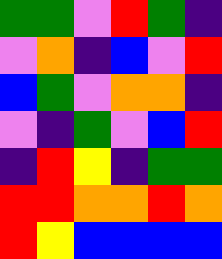[["green", "green", "violet", "red", "green", "indigo"], ["violet", "orange", "indigo", "blue", "violet", "red"], ["blue", "green", "violet", "orange", "orange", "indigo"], ["violet", "indigo", "green", "violet", "blue", "red"], ["indigo", "red", "yellow", "indigo", "green", "green"], ["red", "red", "orange", "orange", "red", "orange"], ["red", "yellow", "blue", "blue", "blue", "blue"]]